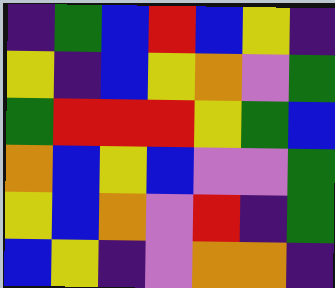[["indigo", "green", "blue", "red", "blue", "yellow", "indigo"], ["yellow", "indigo", "blue", "yellow", "orange", "violet", "green"], ["green", "red", "red", "red", "yellow", "green", "blue"], ["orange", "blue", "yellow", "blue", "violet", "violet", "green"], ["yellow", "blue", "orange", "violet", "red", "indigo", "green"], ["blue", "yellow", "indigo", "violet", "orange", "orange", "indigo"]]